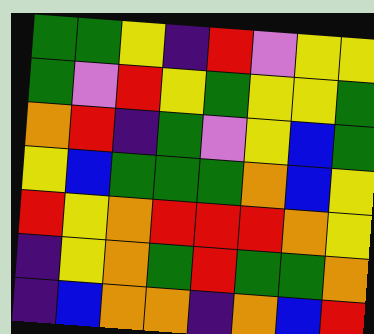[["green", "green", "yellow", "indigo", "red", "violet", "yellow", "yellow"], ["green", "violet", "red", "yellow", "green", "yellow", "yellow", "green"], ["orange", "red", "indigo", "green", "violet", "yellow", "blue", "green"], ["yellow", "blue", "green", "green", "green", "orange", "blue", "yellow"], ["red", "yellow", "orange", "red", "red", "red", "orange", "yellow"], ["indigo", "yellow", "orange", "green", "red", "green", "green", "orange"], ["indigo", "blue", "orange", "orange", "indigo", "orange", "blue", "red"]]